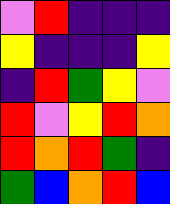[["violet", "red", "indigo", "indigo", "indigo"], ["yellow", "indigo", "indigo", "indigo", "yellow"], ["indigo", "red", "green", "yellow", "violet"], ["red", "violet", "yellow", "red", "orange"], ["red", "orange", "red", "green", "indigo"], ["green", "blue", "orange", "red", "blue"]]